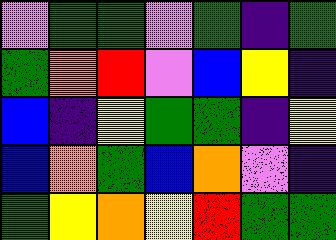[["violet", "green", "green", "violet", "green", "indigo", "green"], ["green", "orange", "red", "violet", "blue", "yellow", "indigo"], ["blue", "indigo", "yellow", "green", "green", "indigo", "yellow"], ["blue", "orange", "green", "blue", "orange", "violet", "indigo"], ["green", "yellow", "orange", "yellow", "red", "green", "green"]]